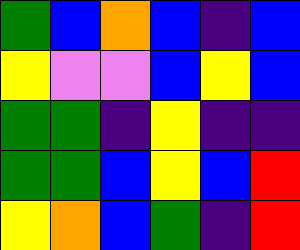[["green", "blue", "orange", "blue", "indigo", "blue"], ["yellow", "violet", "violet", "blue", "yellow", "blue"], ["green", "green", "indigo", "yellow", "indigo", "indigo"], ["green", "green", "blue", "yellow", "blue", "red"], ["yellow", "orange", "blue", "green", "indigo", "red"]]